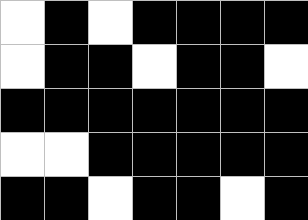[["white", "black", "white", "black", "black", "black", "black"], ["white", "black", "black", "white", "black", "black", "white"], ["black", "black", "black", "black", "black", "black", "black"], ["white", "white", "black", "black", "black", "black", "black"], ["black", "black", "white", "black", "black", "white", "black"]]